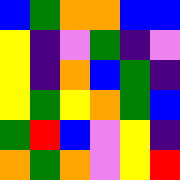[["blue", "green", "orange", "orange", "blue", "blue"], ["yellow", "indigo", "violet", "green", "indigo", "violet"], ["yellow", "indigo", "orange", "blue", "green", "indigo"], ["yellow", "green", "yellow", "orange", "green", "blue"], ["green", "red", "blue", "violet", "yellow", "indigo"], ["orange", "green", "orange", "violet", "yellow", "red"]]